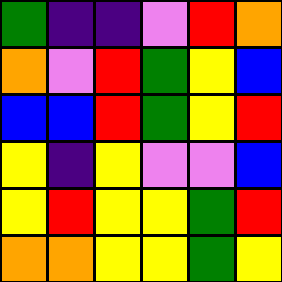[["green", "indigo", "indigo", "violet", "red", "orange"], ["orange", "violet", "red", "green", "yellow", "blue"], ["blue", "blue", "red", "green", "yellow", "red"], ["yellow", "indigo", "yellow", "violet", "violet", "blue"], ["yellow", "red", "yellow", "yellow", "green", "red"], ["orange", "orange", "yellow", "yellow", "green", "yellow"]]